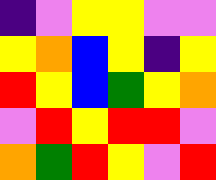[["indigo", "violet", "yellow", "yellow", "violet", "violet"], ["yellow", "orange", "blue", "yellow", "indigo", "yellow"], ["red", "yellow", "blue", "green", "yellow", "orange"], ["violet", "red", "yellow", "red", "red", "violet"], ["orange", "green", "red", "yellow", "violet", "red"]]